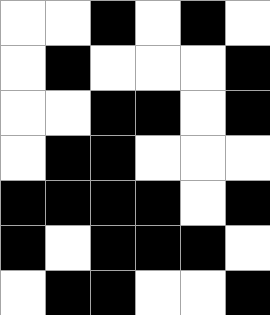[["white", "white", "black", "white", "black", "white"], ["white", "black", "white", "white", "white", "black"], ["white", "white", "black", "black", "white", "black"], ["white", "black", "black", "white", "white", "white"], ["black", "black", "black", "black", "white", "black"], ["black", "white", "black", "black", "black", "white"], ["white", "black", "black", "white", "white", "black"]]